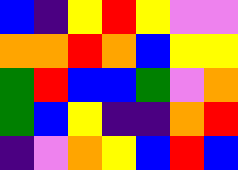[["blue", "indigo", "yellow", "red", "yellow", "violet", "violet"], ["orange", "orange", "red", "orange", "blue", "yellow", "yellow"], ["green", "red", "blue", "blue", "green", "violet", "orange"], ["green", "blue", "yellow", "indigo", "indigo", "orange", "red"], ["indigo", "violet", "orange", "yellow", "blue", "red", "blue"]]